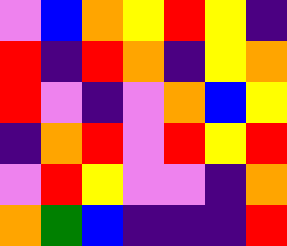[["violet", "blue", "orange", "yellow", "red", "yellow", "indigo"], ["red", "indigo", "red", "orange", "indigo", "yellow", "orange"], ["red", "violet", "indigo", "violet", "orange", "blue", "yellow"], ["indigo", "orange", "red", "violet", "red", "yellow", "red"], ["violet", "red", "yellow", "violet", "violet", "indigo", "orange"], ["orange", "green", "blue", "indigo", "indigo", "indigo", "red"]]